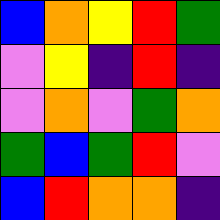[["blue", "orange", "yellow", "red", "green"], ["violet", "yellow", "indigo", "red", "indigo"], ["violet", "orange", "violet", "green", "orange"], ["green", "blue", "green", "red", "violet"], ["blue", "red", "orange", "orange", "indigo"]]